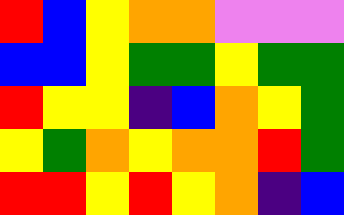[["red", "blue", "yellow", "orange", "orange", "violet", "violet", "violet"], ["blue", "blue", "yellow", "green", "green", "yellow", "green", "green"], ["red", "yellow", "yellow", "indigo", "blue", "orange", "yellow", "green"], ["yellow", "green", "orange", "yellow", "orange", "orange", "red", "green"], ["red", "red", "yellow", "red", "yellow", "orange", "indigo", "blue"]]